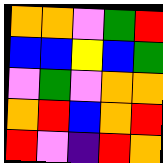[["orange", "orange", "violet", "green", "red"], ["blue", "blue", "yellow", "blue", "green"], ["violet", "green", "violet", "orange", "orange"], ["orange", "red", "blue", "orange", "red"], ["red", "violet", "indigo", "red", "orange"]]